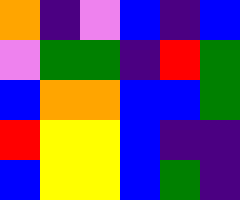[["orange", "indigo", "violet", "blue", "indigo", "blue"], ["violet", "green", "green", "indigo", "red", "green"], ["blue", "orange", "orange", "blue", "blue", "green"], ["red", "yellow", "yellow", "blue", "indigo", "indigo"], ["blue", "yellow", "yellow", "blue", "green", "indigo"]]